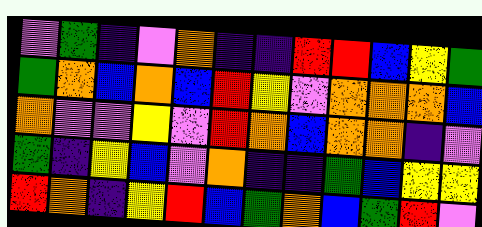[["violet", "green", "indigo", "violet", "orange", "indigo", "indigo", "red", "red", "blue", "yellow", "green"], ["green", "orange", "blue", "orange", "blue", "red", "yellow", "violet", "orange", "orange", "orange", "blue"], ["orange", "violet", "violet", "yellow", "violet", "red", "orange", "blue", "orange", "orange", "indigo", "violet"], ["green", "indigo", "yellow", "blue", "violet", "orange", "indigo", "indigo", "green", "blue", "yellow", "yellow"], ["red", "orange", "indigo", "yellow", "red", "blue", "green", "orange", "blue", "green", "red", "violet"]]